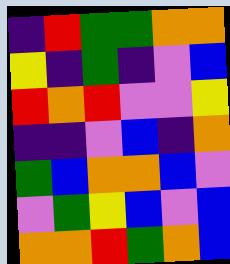[["indigo", "red", "green", "green", "orange", "orange"], ["yellow", "indigo", "green", "indigo", "violet", "blue"], ["red", "orange", "red", "violet", "violet", "yellow"], ["indigo", "indigo", "violet", "blue", "indigo", "orange"], ["green", "blue", "orange", "orange", "blue", "violet"], ["violet", "green", "yellow", "blue", "violet", "blue"], ["orange", "orange", "red", "green", "orange", "blue"]]